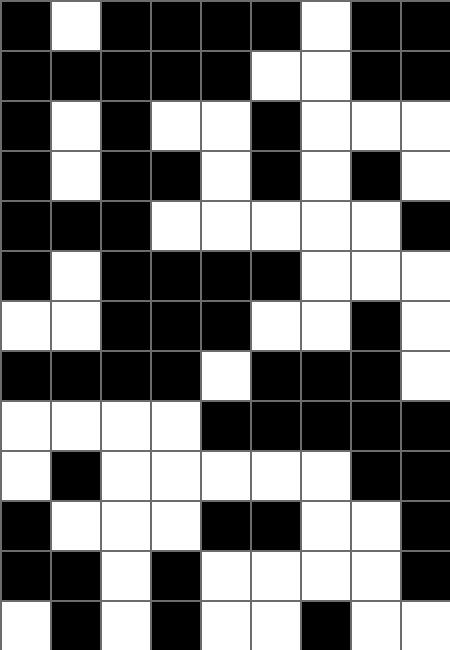[["black", "white", "black", "black", "black", "black", "white", "black", "black"], ["black", "black", "black", "black", "black", "white", "white", "black", "black"], ["black", "white", "black", "white", "white", "black", "white", "white", "white"], ["black", "white", "black", "black", "white", "black", "white", "black", "white"], ["black", "black", "black", "white", "white", "white", "white", "white", "black"], ["black", "white", "black", "black", "black", "black", "white", "white", "white"], ["white", "white", "black", "black", "black", "white", "white", "black", "white"], ["black", "black", "black", "black", "white", "black", "black", "black", "white"], ["white", "white", "white", "white", "black", "black", "black", "black", "black"], ["white", "black", "white", "white", "white", "white", "white", "black", "black"], ["black", "white", "white", "white", "black", "black", "white", "white", "black"], ["black", "black", "white", "black", "white", "white", "white", "white", "black"], ["white", "black", "white", "black", "white", "white", "black", "white", "white"]]